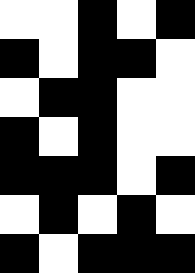[["white", "white", "black", "white", "black"], ["black", "white", "black", "black", "white"], ["white", "black", "black", "white", "white"], ["black", "white", "black", "white", "white"], ["black", "black", "black", "white", "black"], ["white", "black", "white", "black", "white"], ["black", "white", "black", "black", "black"]]